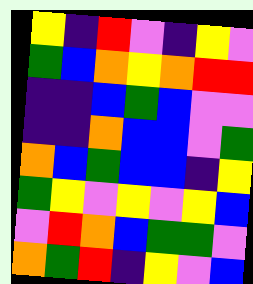[["yellow", "indigo", "red", "violet", "indigo", "yellow", "violet"], ["green", "blue", "orange", "yellow", "orange", "red", "red"], ["indigo", "indigo", "blue", "green", "blue", "violet", "violet"], ["indigo", "indigo", "orange", "blue", "blue", "violet", "green"], ["orange", "blue", "green", "blue", "blue", "indigo", "yellow"], ["green", "yellow", "violet", "yellow", "violet", "yellow", "blue"], ["violet", "red", "orange", "blue", "green", "green", "violet"], ["orange", "green", "red", "indigo", "yellow", "violet", "blue"]]